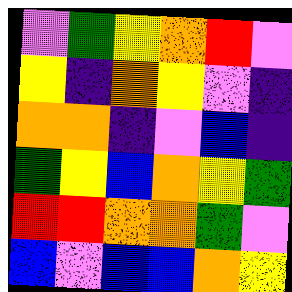[["violet", "green", "yellow", "orange", "red", "violet"], ["yellow", "indigo", "orange", "yellow", "violet", "indigo"], ["orange", "orange", "indigo", "violet", "blue", "indigo"], ["green", "yellow", "blue", "orange", "yellow", "green"], ["red", "red", "orange", "orange", "green", "violet"], ["blue", "violet", "blue", "blue", "orange", "yellow"]]